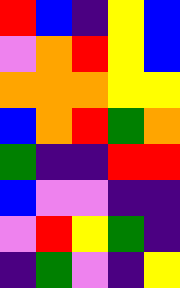[["red", "blue", "indigo", "yellow", "blue"], ["violet", "orange", "red", "yellow", "blue"], ["orange", "orange", "orange", "yellow", "yellow"], ["blue", "orange", "red", "green", "orange"], ["green", "indigo", "indigo", "red", "red"], ["blue", "violet", "violet", "indigo", "indigo"], ["violet", "red", "yellow", "green", "indigo"], ["indigo", "green", "violet", "indigo", "yellow"]]